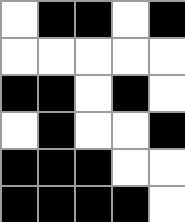[["white", "black", "black", "white", "black"], ["white", "white", "white", "white", "white"], ["black", "black", "white", "black", "white"], ["white", "black", "white", "white", "black"], ["black", "black", "black", "white", "white"], ["black", "black", "black", "black", "white"]]